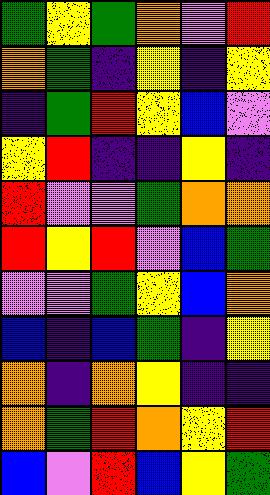[["green", "yellow", "green", "orange", "violet", "red"], ["orange", "green", "indigo", "yellow", "indigo", "yellow"], ["indigo", "green", "red", "yellow", "blue", "violet"], ["yellow", "red", "indigo", "indigo", "yellow", "indigo"], ["red", "violet", "violet", "green", "orange", "orange"], ["red", "yellow", "red", "violet", "blue", "green"], ["violet", "violet", "green", "yellow", "blue", "orange"], ["blue", "indigo", "blue", "green", "indigo", "yellow"], ["orange", "indigo", "orange", "yellow", "indigo", "indigo"], ["orange", "green", "red", "orange", "yellow", "red"], ["blue", "violet", "red", "blue", "yellow", "green"]]